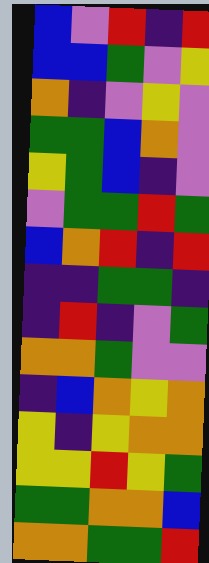[["blue", "violet", "red", "indigo", "red"], ["blue", "blue", "green", "violet", "yellow"], ["orange", "indigo", "violet", "yellow", "violet"], ["green", "green", "blue", "orange", "violet"], ["yellow", "green", "blue", "indigo", "violet"], ["violet", "green", "green", "red", "green"], ["blue", "orange", "red", "indigo", "red"], ["indigo", "indigo", "green", "green", "indigo"], ["indigo", "red", "indigo", "violet", "green"], ["orange", "orange", "green", "violet", "violet"], ["indigo", "blue", "orange", "yellow", "orange"], ["yellow", "indigo", "yellow", "orange", "orange"], ["yellow", "yellow", "red", "yellow", "green"], ["green", "green", "orange", "orange", "blue"], ["orange", "orange", "green", "green", "red"]]